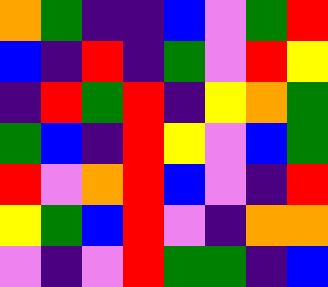[["orange", "green", "indigo", "indigo", "blue", "violet", "green", "red"], ["blue", "indigo", "red", "indigo", "green", "violet", "red", "yellow"], ["indigo", "red", "green", "red", "indigo", "yellow", "orange", "green"], ["green", "blue", "indigo", "red", "yellow", "violet", "blue", "green"], ["red", "violet", "orange", "red", "blue", "violet", "indigo", "red"], ["yellow", "green", "blue", "red", "violet", "indigo", "orange", "orange"], ["violet", "indigo", "violet", "red", "green", "green", "indigo", "blue"]]